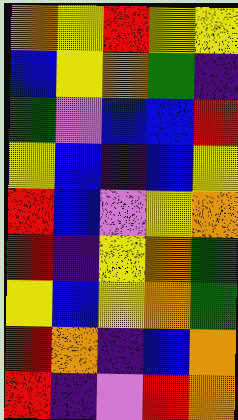[["orange", "yellow", "red", "yellow", "yellow"], ["blue", "yellow", "orange", "green", "indigo"], ["green", "violet", "blue", "blue", "red"], ["yellow", "blue", "indigo", "blue", "yellow"], ["red", "blue", "violet", "yellow", "orange"], ["red", "indigo", "yellow", "orange", "green"], ["yellow", "blue", "yellow", "orange", "green"], ["red", "orange", "indigo", "blue", "orange"], ["red", "indigo", "violet", "red", "orange"]]